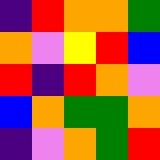[["indigo", "red", "orange", "orange", "green"], ["orange", "violet", "yellow", "red", "blue"], ["red", "indigo", "red", "orange", "violet"], ["blue", "orange", "green", "green", "orange"], ["indigo", "violet", "orange", "green", "red"]]